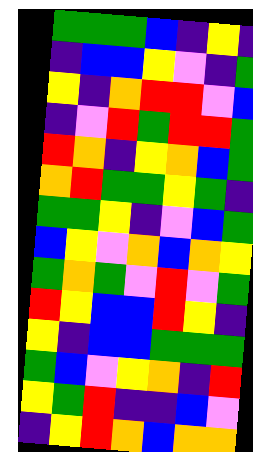[["green", "green", "green", "blue", "indigo", "yellow", "indigo"], ["indigo", "blue", "blue", "yellow", "violet", "indigo", "green"], ["yellow", "indigo", "orange", "red", "red", "violet", "blue"], ["indigo", "violet", "red", "green", "red", "red", "green"], ["red", "orange", "indigo", "yellow", "orange", "blue", "green"], ["orange", "red", "green", "green", "yellow", "green", "indigo"], ["green", "green", "yellow", "indigo", "violet", "blue", "green"], ["blue", "yellow", "violet", "orange", "blue", "orange", "yellow"], ["green", "orange", "green", "violet", "red", "violet", "green"], ["red", "yellow", "blue", "blue", "red", "yellow", "indigo"], ["yellow", "indigo", "blue", "blue", "green", "green", "green"], ["green", "blue", "violet", "yellow", "orange", "indigo", "red"], ["yellow", "green", "red", "indigo", "indigo", "blue", "violet"], ["indigo", "yellow", "red", "orange", "blue", "orange", "orange"]]